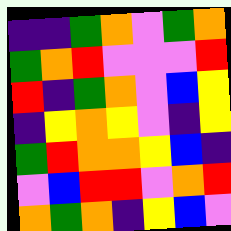[["indigo", "indigo", "green", "orange", "violet", "green", "orange"], ["green", "orange", "red", "violet", "violet", "violet", "red"], ["red", "indigo", "green", "orange", "violet", "blue", "yellow"], ["indigo", "yellow", "orange", "yellow", "violet", "indigo", "yellow"], ["green", "red", "orange", "orange", "yellow", "blue", "indigo"], ["violet", "blue", "red", "red", "violet", "orange", "red"], ["orange", "green", "orange", "indigo", "yellow", "blue", "violet"]]